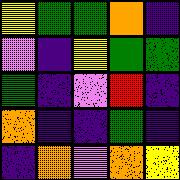[["yellow", "green", "green", "orange", "indigo"], ["violet", "indigo", "yellow", "green", "green"], ["green", "indigo", "violet", "red", "indigo"], ["orange", "indigo", "indigo", "green", "indigo"], ["indigo", "orange", "violet", "orange", "yellow"]]